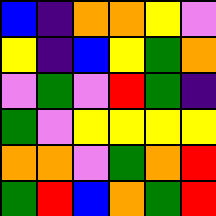[["blue", "indigo", "orange", "orange", "yellow", "violet"], ["yellow", "indigo", "blue", "yellow", "green", "orange"], ["violet", "green", "violet", "red", "green", "indigo"], ["green", "violet", "yellow", "yellow", "yellow", "yellow"], ["orange", "orange", "violet", "green", "orange", "red"], ["green", "red", "blue", "orange", "green", "red"]]